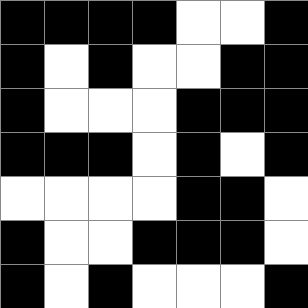[["black", "black", "black", "black", "white", "white", "black"], ["black", "white", "black", "white", "white", "black", "black"], ["black", "white", "white", "white", "black", "black", "black"], ["black", "black", "black", "white", "black", "white", "black"], ["white", "white", "white", "white", "black", "black", "white"], ["black", "white", "white", "black", "black", "black", "white"], ["black", "white", "black", "white", "white", "white", "black"]]